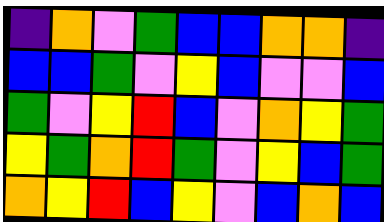[["indigo", "orange", "violet", "green", "blue", "blue", "orange", "orange", "indigo"], ["blue", "blue", "green", "violet", "yellow", "blue", "violet", "violet", "blue"], ["green", "violet", "yellow", "red", "blue", "violet", "orange", "yellow", "green"], ["yellow", "green", "orange", "red", "green", "violet", "yellow", "blue", "green"], ["orange", "yellow", "red", "blue", "yellow", "violet", "blue", "orange", "blue"]]